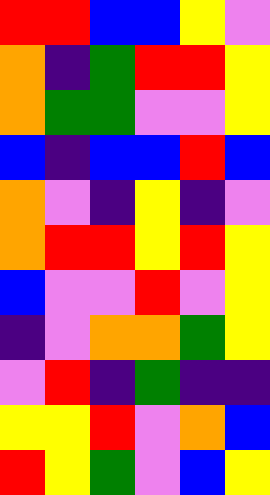[["red", "red", "blue", "blue", "yellow", "violet"], ["orange", "indigo", "green", "red", "red", "yellow"], ["orange", "green", "green", "violet", "violet", "yellow"], ["blue", "indigo", "blue", "blue", "red", "blue"], ["orange", "violet", "indigo", "yellow", "indigo", "violet"], ["orange", "red", "red", "yellow", "red", "yellow"], ["blue", "violet", "violet", "red", "violet", "yellow"], ["indigo", "violet", "orange", "orange", "green", "yellow"], ["violet", "red", "indigo", "green", "indigo", "indigo"], ["yellow", "yellow", "red", "violet", "orange", "blue"], ["red", "yellow", "green", "violet", "blue", "yellow"]]